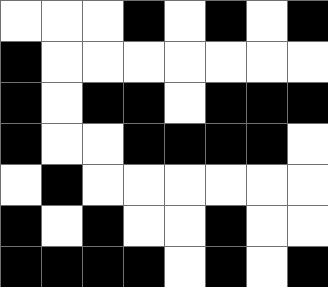[["white", "white", "white", "black", "white", "black", "white", "black"], ["black", "white", "white", "white", "white", "white", "white", "white"], ["black", "white", "black", "black", "white", "black", "black", "black"], ["black", "white", "white", "black", "black", "black", "black", "white"], ["white", "black", "white", "white", "white", "white", "white", "white"], ["black", "white", "black", "white", "white", "black", "white", "white"], ["black", "black", "black", "black", "white", "black", "white", "black"]]